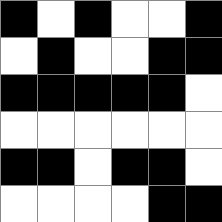[["black", "white", "black", "white", "white", "black"], ["white", "black", "white", "white", "black", "black"], ["black", "black", "black", "black", "black", "white"], ["white", "white", "white", "white", "white", "white"], ["black", "black", "white", "black", "black", "white"], ["white", "white", "white", "white", "black", "black"]]